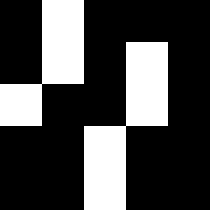[["black", "white", "black", "black", "black"], ["black", "white", "black", "white", "black"], ["white", "black", "black", "white", "black"], ["black", "black", "white", "black", "black"], ["black", "black", "white", "black", "black"]]